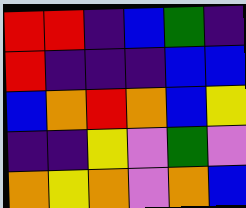[["red", "red", "indigo", "blue", "green", "indigo"], ["red", "indigo", "indigo", "indigo", "blue", "blue"], ["blue", "orange", "red", "orange", "blue", "yellow"], ["indigo", "indigo", "yellow", "violet", "green", "violet"], ["orange", "yellow", "orange", "violet", "orange", "blue"]]